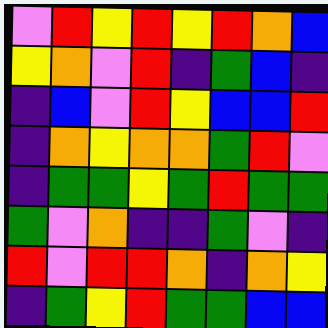[["violet", "red", "yellow", "red", "yellow", "red", "orange", "blue"], ["yellow", "orange", "violet", "red", "indigo", "green", "blue", "indigo"], ["indigo", "blue", "violet", "red", "yellow", "blue", "blue", "red"], ["indigo", "orange", "yellow", "orange", "orange", "green", "red", "violet"], ["indigo", "green", "green", "yellow", "green", "red", "green", "green"], ["green", "violet", "orange", "indigo", "indigo", "green", "violet", "indigo"], ["red", "violet", "red", "red", "orange", "indigo", "orange", "yellow"], ["indigo", "green", "yellow", "red", "green", "green", "blue", "blue"]]